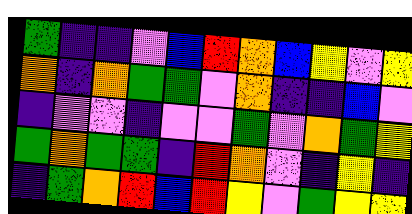[["green", "indigo", "indigo", "violet", "blue", "red", "orange", "blue", "yellow", "violet", "yellow"], ["orange", "indigo", "orange", "green", "green", "violet", "orange", "indigo", "indigo", "blue", "violet"], ["indigo", "violet", "violet", "indigo", "violet", "violet", "green", "violet", "orange", "green", "yellow"], ["green", "orange", "green", "green", "indigo", "red", "orange", "violet", "indigo", "yellow", "indigo"], ["indigo", "green", "orange", "red", "blue", "red", "yellow", "violet", "green", "yellow", "yellow"]]